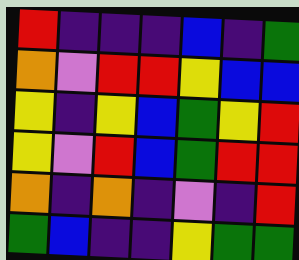[["red", "indigo", "indigo", "indigo", "blue", "indigo", "green"], ["orange", "violet", "red", "red", "yellow", "blue", "blue"], ["yellow", "indigo", "yellow", "blue", "green", "yellow", "red"], ["yellow", "violet", "red", "blue", "green", "red", "red"], ["orange", "indigo", "orange", "indigo", "violet", "indigo", "red"], ["green", "blue", "indigo", "indigo", "yellow", "green", "green"]]